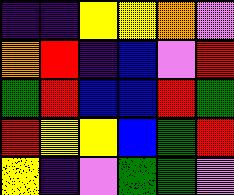[["indigo", "indigo", "yellow", "yellow", "orange", "violet"], ["orange", "red", "indigo", "blue", "violet", "red"], ["green", "red", "blue", "blue", "red", "green"], ["red", "yellow", "yellow", "blue", "green", "red"], ["yellow", "indigo", "violet", "green", "green", "violet"]]